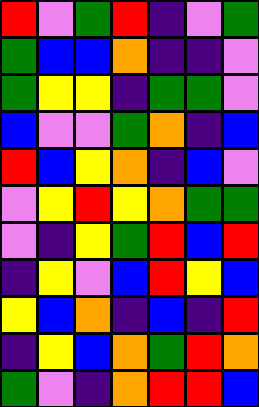[["red", "violet", "green", "red", "indigo", "violet", "green"], ["green", "blue", "blue", "orange", "indigo", "indigo", "violet"], ["green", "yellow", "yellow", "indigo", "green", "green", "violet"], ["blue", "violet", "violet", "green", "orange", "indigo", "blue"], ["red", "blue", "yellow", "orange", "indigo", "blue", "violet"], ["violet", "yellow", "red", "yellow", "orange", "green", "green"], ["violet", "indigo", "yellow", "green", "red", "blue", "red"], ["indigo", "yellow", "violet", "blue", "red", "yellow", "blue"], ["yellow", "blue", "orange", "indigo", "blue", "indigo", "red"], ["indigo", "yellow", "blue", "orange", "green", "red", "orange"], ["green", "violet", "indigo", "orange", "red", "red", "blue"]]